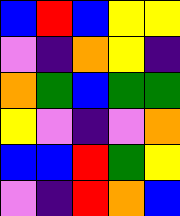[["blue", "red", "blue", "yellow", "yellow"], ["violet", "indigo", "orange", "yellow", "indigo"], ["orange", "green", "blue", "green", "green"], ["yellow", "violet", "indigo", "violet", "orange"], ["blue", "blue", "red", "green", "yellow"], ["violet", "indigo", "red", "orange", "blue"]]